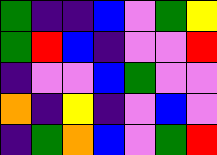[["green", "indigo", "indigo", "blue", "violet", "green", "yellow"], ["green", "red", "blue", "indigo", "violet", "violet", "red"], ["indigo", "violet", "violet", "blue", "green", "violet", "violet"], ["orange", "indigo", "yellow", "indigo", "violet", "blue", "violet"], ["indigo", "green", "orange", "blue", "violet", "green", "red"]]